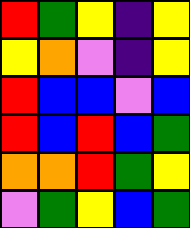[["red", "green", "yellow", "indigo", "yellow"], ["yellow", "orange", "violet", "indigo", "yellow"], ["red", "blue", "blue", "violet", "blue"], ["red", "blue", "red", "blue", "green"], ["orange", "orange", "red", "green", "yellow"], ["violet", "green", "yellow", "blue", "green"]]